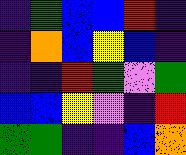[["indigo", "green", "blue", "blue", "red", "indigo"], ["indigo", "orange", "blue", "yellow", "blue", "indigo"], ["indigo", "indigo", "red", "green", "violet", "green"], ["blue", "blue", "yellow", "violet", "indigo", "red"], ["green", "green", "indigo", "indigo", "blue", "orange"]]